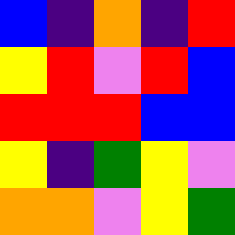[["blue", "indigo", "orange", "indigo", "red"], ["yellow", "red", "violet", "red", "blue"], ["red", "red", "red", "blue", "blue"], ["yellow", "indigo", "green", "yellow", "violet"], ["orange", "orange", "violet", "yellow", "green"]]